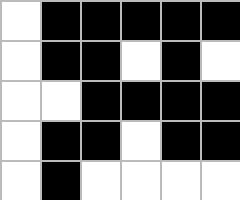[["white", "black", "black", "black", "black", "black"], ["white", "black", "black", "white", "black", "white"], ["white", "white", "black", "black", "black", "black"], ["white", "black", "black", "white", "black", "black"], ["white", "black", "white", "white", "white", "white"]]